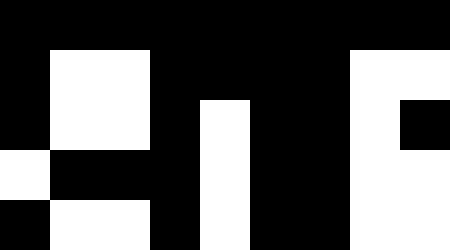[["black", "black", "black", "black", "black", "black", "black", "black", "black"], ["black", "white", "white", "black", "black", "black", "black", "white", "white"], ["black", "white", "white", "black", "white", "black", "black", "white", "black"], ["white", "black", "black", "black", "white", "black", "black", "white", "white"], ["black", "white", "white", "black", "white", "black", "black", "white", "white"]]